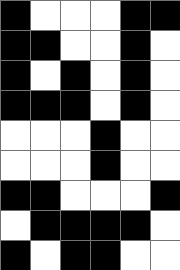[["black", "white", "white", "white", "black", "black"], ["black", "black", "white", "white", "black", "white"], ["black", "white", "black", "white", "black", "white"], ["black", "black", "black", "white", "black", "white"], ["white", "white", "white", "black", "white", "white"], ["white", "white", "white", "black", "white", "white"], ["black", "black", "white", "white", "white", "black"], ["white", "black", "black", "black", "black", "white"], ["black", "white", "black", "black", "white", "white"]]